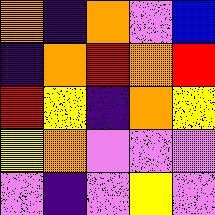[["orange", "indigo", "orange", "violet", "blue"], ["indigo", "orange", "red", "orange", "red"], ["red", "yellow", "indigo", "orange", "yellow"], ["yellow", "orange", "violet", "violet", "violet"], ["violet", "indigo", "violet", "yellow", "violet"]]